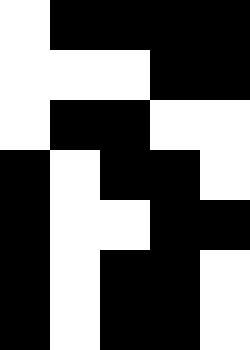[["white", "black", "black", "black", "black"], ["white", "white", "white", "black", "black"], ["white", "black", "black", "white", "white"], ["black", "white", "black", "black", "white"], ["black", "white", "white", "black", "black"], ["black", "white", "black", "black", "white"], ["black", "white", "black", "black", "white"]]